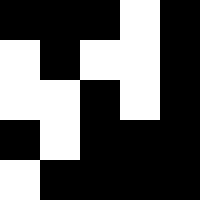[["black", "black", "black", "white", "black"], ["white", "black", "white", "white", "black"], ["white", "white", "black", "white", "black"], ["black", "white", "black", "black", "black"], ["white", "black", "black", "black", "black"]]